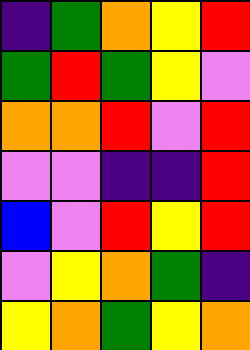[["indigo", "green", "orange", "yellow", "red"], ["green", "red", "green", "yellow", "violet"], ["orange", "orange", "red", "violet", "red"], ["violet", "violet", "indigo", "indigo", "red"], ["blue", "violet", "red", "yellow", "red"], ["violet", "yellow", "orange", "green", "indigo"], ["yellow", "orange", "green", "yellow", "orange"]]